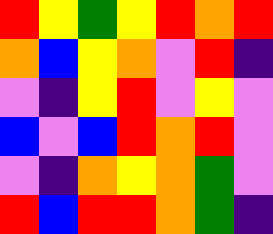[["red", "yellow", "green", "yellow", "red", "orange", "red"], ["orange", "blue", "yellow", "orange", "violet", "red", "indigo"], ["violet", "indigo", "yellow", "red", "violet", "yellow", "violet"], ["blue", "violet", "blue", "red", "orange", "red", "violet"], ["violet", "indigo", "orange", "yellow", "orange", "green", "violet"], ["red", "blue", "red", "red", "orange", "green", "indigo"]]